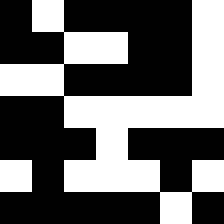[["black", "white", "black", "black", "black", "black", "white"], ["black", "black", "white", "white", "black", "black", "white"], ["white", "white", "black", "black", "black", "black", "white"], ["black", "black", "white", "white", "white", "white", "white"], ["black", "black", "black", "white", "black", "black", "black"], ["white", "black", "white", "white", "white", "black", "white"], ["black", "black", "black", "black", "black", "white", "black"]]